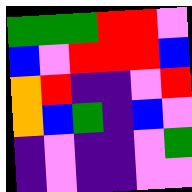[["green", "green", "green", "red", "red", "violet"], ["blue", "violet", "red", "red", "red", "blue"], ["orange", "red", "indigo", "indigo", "violet", "red"], ["orange", "blue", "green", "indigo", "blue", "violet"], ["indigo", "violet", "indigo", "indigo", "violet", "green"], ["indigo", "violet", "indigo", "indigo", "violet", "violet"]]